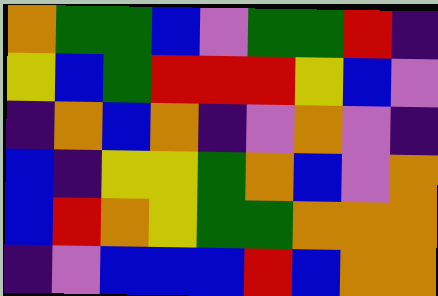[["orange", "green", "green", "blue", "violet", "green", "green", "red", "indigo"], ["yellow", "blue", "green", "red", "red", "red", "yellow", "blue", "violet"], ["indigo", "orange", "blue", "orange", "indigo", "violet", "orange", "violet", "indigo"], ["blue", "indigo", "yellow", "yellow", "green", "orange", "blue", "violet", "orange"], ["blue", "red", "orange", "yellow", "green", "green", "orange", "orange", "orange"], ["indigo", "violet", "blue", "blue", "blue", "red", "blue", "orange", "orange"]]